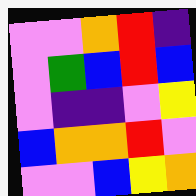[["violet", "violet", "orange", "red", "indigo"], ["violet", "green", "blue", "red", "blue"], ["violet", "indigo", "indigo", "violet", "yellow"], ["blue", "orange", "orange", "red", "violet"], ["violet", "violet", "blue", "yellow", "orange"]]